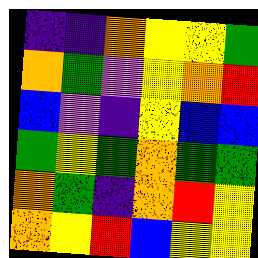[["indigo", "indigo", "orange", "yellow", "yellow", "green"], ["orange", "green", "violet", "yellow", "orange", "red"], ["blue", "violet", "indigo", "yellow", "blue", "blue"], ["green", "yellow", "green", "orange", "green", "green"], ["orange", "green", "indigo", "orange", "red", "yellow"], ["orange", "yellow", "red", "blue", "yellow", "yellow"]]